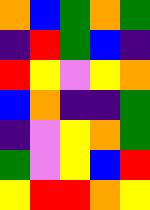[["orange", "blue", "green", "orange", "green"], ["indigo", "red", "green", "blue", "indigo"], ["red", "yellow", "violet", "yellow", "orange"], ["blue", "orange", "indigo", "indigo", "green"], ["indigo", "violet", "yellow", "orange", "green"], ["green", "violet", "yellow", "blue", "red"], ["yellow", "red", "red", "orange", "yellow"]]